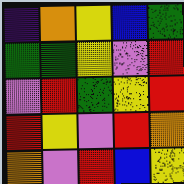[["indigo", "orange", "yellow", "blue", "green"], ["green", "green", "yellow", "violet", "red"], ["violet", "red", "green", "yellow", "red"], ["red", "yellow", "violet", "red", "orange"], ["orange", "violet", "red", "blue", "yellow"]]